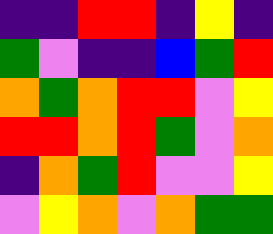[["indigo", "indigo", "red", "red", "indigo", "yellow", "indigo"], ["green", "violet", "indigo", "indigo", "blue", "green", "red"], ["orange", "green", "orange", "red", "red", "violet", "yellow"], ["red", "red", "orange", "red", "green", "violet", "orange"], ["indigo", "orange", "green", "red", "violet", "violet", "yellow"], ["violet", "yellow", "orange", "violet", "orange", "green", "green"]]